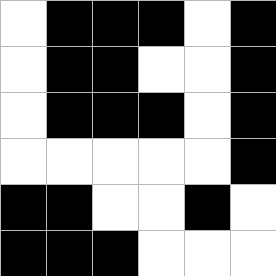[["white", "black", "black", "black", "white", "black"], ["white", "black", "black", "white", "white", "black"], ["white", "black", "black", "black", "white", "black"], ["white", "white", "white", "white", "white", "black"], ["black", "black", "white", "white", "black", "white"], ["black", "black", "black", "white", "white", "white"]]